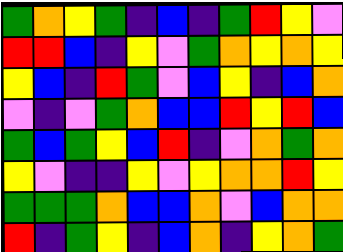[["green", "orange", "yellow", "green", "indigo", "blue", "indigo", "green", "red", "yellow", "violet"], ["red", "red", "blue", "indigo", "yellow", "violet", "green", "orange", "yellow", "orange", "yellow"], ["yellow", "blue", "indigo", "red", "green", "violet", "blue", "yellow", "indigo", "blue", "orange"], ["violet", "indigo", "violet", "green", "orange", "blue", "blue", "red", "yellow", "red", "blue"], ["green", "blue", "green", "yellow", "blue", "red", "indigo", "violet", "orange", "green", "orange"], ["yellow", "violet", "indigo", "indigo", "yellow", "violet", "yellow", "orange", "orange", "red", "yellow"], ["green", "green", "green", "orange", "blue", "blue", "orange", "violet", "blue", "orange", "orange"], ["red", "indigo", "green", "yellow", "indigo", "blue", "orange", "indigo", "yellow", "orange", "green"]]